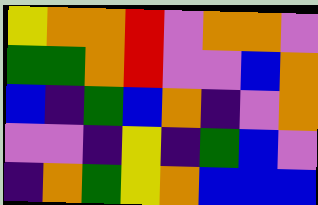[["yellow", "orange", "orange", "red", "violet", "orange", "orange", "violet"], ["green", "green", "orange", "red", "violet", "violet", "blue", "orange"], ["blue", "indigo", "green", "blue", "orange", "indigo", "violet", "orange"], ["violet", "violet", "indigo", "yellow", "indigo", "green", "blue", "violet"], ["indigo", "orange", "green", "yellow", "orange", "blue", "blue", "blue"]]